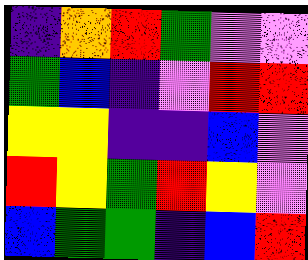[["indigo", "orange", "red", "green", "violet", "violet"], ["green", "blue", "indigo", "violet", "red", "red"], ["yellow", "yellow", "indigo", "indigo", "blue", "violet"], ["red", "yellow", "green", "red", "yellow", "violet"], ["blue", "green", "green", "indigo", "blue", "red"]]